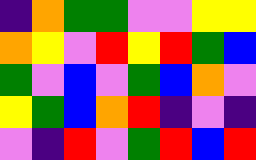[["indigo", "orange", "green", "green", "violet", "violet", "yellow", "yellow"], ["orange", "yellow", "violet", "red", "yellow", "red", "green", "blue"], ["green", "violet", "blue", "violet", "green", "blue", "orange", "violet"], ["yellow", "green", "blue", "orange", "red", "indigo", "violet", "indigo"], ["violet", "indigo", "red", "violet", "green", "red", "blue", "red"]]